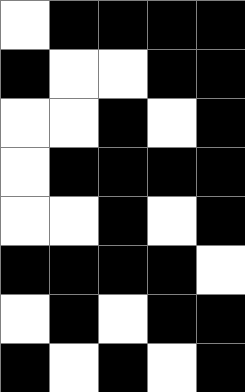[["white", "black", "black", "black", "black"], ["black", "white", "white", "black", "black"], ["white", "white", "black", "white", "black"], ["white", "black", "black", "black", "black"], ["white", "white", "black", "white", "black"], ["black", "black", "black", "black", "white"], ["white", "black", "white", "black", "black"], ["black", "white", "black", "white", "black"]]